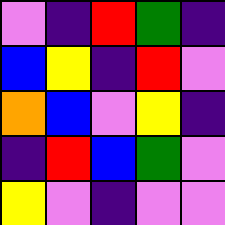[["violet", "indigo", "red", "green", "indigo"], ["blue", "yellow", "indigo", "red", "violet"], ["orange", "blue", "violet", "yellow", "indigo"], ["indigo", "red", "blue", "green", "violet"], ["yellow", "violet", "indigo", "violet", "violet"]]